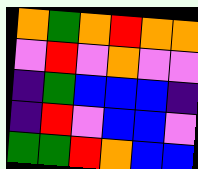[["orange", "green", "orange", "red", "orange", "orange"], ["violet", "red", "violet", "orange", "violet", "violet"], ["indigo", "green", "blue", "blue", "blue", "indigo"], ["indigo", "red", "violet", "blue", "blue", "violet"], ["green", "green", "red", "orange", "blue", "blue"]]